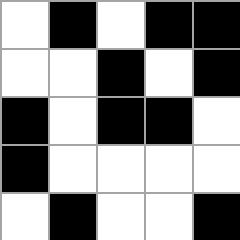[["white", "black", "white", "black", "black"], ["white", "white", "black", "white", "black"], ["black", "white", "black", "black", "white"], ["black", "white", "white", "white", "white"], ["white", "black", "white", "white", "black"]]